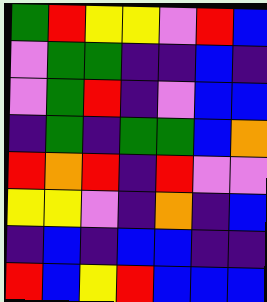[["green", "red", "yellow", "yellow", "violet", "red", "blue"], ["violet", "green", "green", "indigo", "indigo", "blue", "indigo"], ["violet", "green", "red", "indigo", "violet", "blue", "blue"], ["indigo", "green", "indigo", "green", "green", "blue", "orange"], ["red", "orange", "red", "indigo", "red", "violet", "violet"], ["yellow", "yellow", "violet", "indigo", "orange", "indigo", "blue"], ["indigo", "blue", "indigo", "blue", "blue", "indigo", "indigo"], ["red", "blue", "yellow", "red", "blue", "blue", "blue"]]